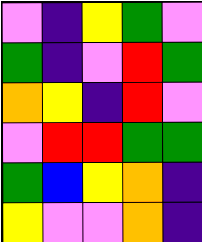[["violet", "indigo", "yellow", "green", "violet"], ["green", "indigo", "violet", "red", "green"], ["orange", "yellow", "indigo", "red", "violet"], ["violet", "red", "red", "green", "green"], ["green", "blue", "yellow", "orange", "indigo"], ["yellow", "violet", "violet", "orange", "indigo"]]